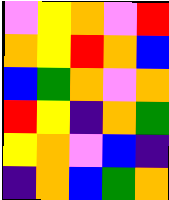[["violet", "yellow", "orange", "violet", "red"], ["orange", "yellow", "red", "orange", "blue"], ["blue", "green", "orange", "violet", "orange"], ["red", "yellow", "indigo", "orange", "green"], ["yellow", "orange", "violet", "blue", "indigo"], ["indigo", "orange", "blue", "green", "orange"]]